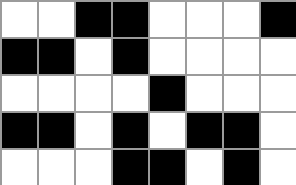[["white", "white", "black", "black", "white", "white", "white", "black"], ["black", "black", "white", "black", "white", "white", "white", "white"], ["white", "white", "white", "white", "black", "white", "white", "white"], ["black", "black", "white", "black", "white", "black", "black", "white"], ["white", "white", "white", "black", "black", "white", "black", "white"]]